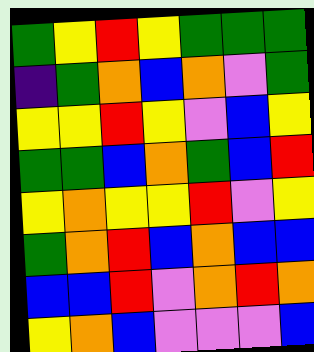[["green", "yellow", "red", "yellow", "green", "green", "green"], ["indigo", "green", "orange", "blue", "orange", "violet", "green"], ["yellow", "yellow", "red", "yellow", "violet", "blue", "yellow"], ["green", "green", "blue", "orange", "green", "blue", "red"], ["yellow", "orange", "yellow", "yellow", "red", "violet", "yellow"], ["green", "orange", "red", "blue", "orange", "blue", "blue"], ["blue", "blue", "red", "violet", "orange", "red", "orange"], ["yellow", "orange", "blue", "violet", "violet", "violet", "blue"]]